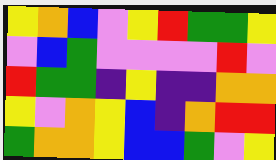[["yellow", "orange", "blue", "violet", "yellow", "red", "green", "green", "yellow"], ["violet", "blue", "green", "violet", "violet", "violet", "violet", "red", "violet"], ["red", "green", "green", "indigo", "yellow", "indigo", "indigo", "orange", "orange"], ["yellow", "violet", "orange", "yellow", "blue", "indigo", "orange", "red", "red"], ["green", "orange", "orange", "yellow", "blue", "blue", "green", "violet", "yellow"]]